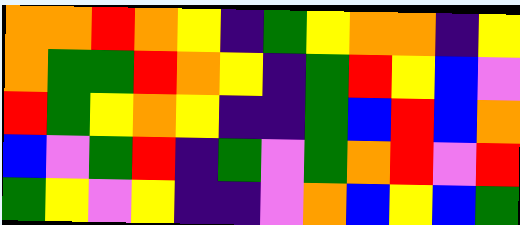[["orange", "orange", "red", "orange", "yellow", "indigo", "green", "yellow", "orange", "orange", "indigo", "yellow"], ["orange", "green", "green", "red", "orange", "yellow", "indigo", "green", "red", "yellow", "blue", "violet"], ["red", "green", "yellow", "orange", "yellow", "indigo", "indigo", "green", "blue", "red", "blue", "orange"], ["blue", "violet", "green", "red", "indigo", "green", "violet", "green", "orange", "red", "violet", "red"], ["green", "yellow", "violet", "yellow", "indigo", "indigo", "violet", "orange", "blue", "yellow", "blue", "green"]]